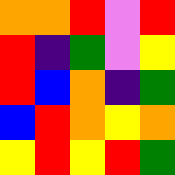[["orange", "orange", "red", "violet", "red"], ["red", "indigo", "green", "violet", "yellow"], ["red", "blue", "orange", "indigo", "green"], ["blue", "red", "orange", "yellow", "orange"], ["yellow", "red", "yellow", "red", "green"]]